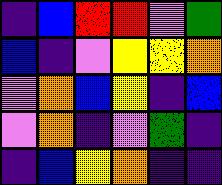[["indigo", "blue", "red", "red", "violet", "green"], ["blue", "indigo", "violet", "yellow", "yellow", "orange"], ["violet", "orange", "blue", "yellow", "indigo", "blue"], ["violet", "orange", "indigo", "violet", "green", "indigo"], ["indigo", "blue", "yellow", "orange", "indigo", "indigo"]]